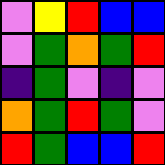[["violet", "yellow", "red", "blue", "blue"], ["violet", "green", "orange", "green", "red"], ["indigo", "green", "violet", "indigo", "violet"], ["orange", "green", "red", "green", "violet"], ["red", "green", "blue", "blue", "red"]]